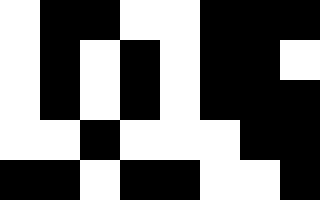[["white", "black", "black", "white", "white", "black", "black", "black"], ["white", "black", "white", "black", "white", "black", "black", "white"], ["white", "black", "white", "black", "white", "black", "black", "black"], ["white", "white", "black", "white", "white", "white", "black", "black"], ["black", "black", "white", "black", "black", "white", "white", "black"]]